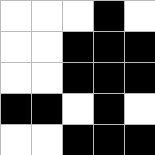[["white", "white", "white", "black", "white"], ["white", "white", "black", "black", "black"], ["white", "white", "black", "black", "black"], ["black", "black", "white", "black", "white"], ["white", "white", "black", "black", "black"]]